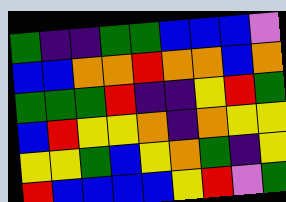[["green", "indigo", "indigo", "green", "green", "blue", "blue", "blue", "violet"], ["blue", "blue", "orange", "orange", "red", "orange", "orange", "blue", "orange"], ["green", "green", "green", "red", "indigo", "indigo", "yellow", "red", "green"], ["blue", "red", "yellow", "yellow", "orange", "indigo", "orange", "yellow", "yellow"], ["yellow", "yellow", "green", "blue", "yellow", "orange", "green", "indigo", "yellow"], ["red", "blue", "blue", "blue", "blue", "yellow", "red", "violet", "green"]]